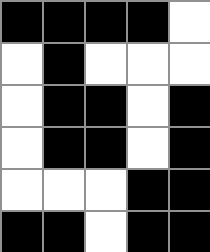[["black", "black", "black", "black", "white"], ["white", "black", "white", "white", "white"], ["white", "black", "black", "white", "black"], ["white", "black", "black", "white", "black"], ["white", "white", "white", "black", "black"], ["black", "black", "white", "black", "black"]]